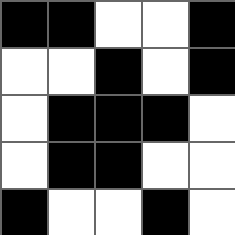[["black", "black", "white", "white", "black"], ["white", "white", "black", "white", "black"], ["white", "black", "black", "black", "white"], ["white", "black", "black", "white", "white"], ["black", "white", "white", "black", "white"]]